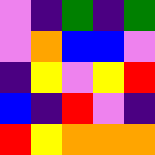[["violet", "indigo", "green", "indigo", "green"], ["violet", "orange", "blue", "blue", "violet"], ["indigo", "yellow", "violet", "yellow", "red"], ["blue", "indigo", "red", "violet", "indigo"], ["red", "yellow", "orange", "orange", "orange"]]